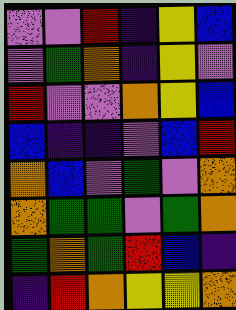[["violet", "violet", "red", "indigo", "yellow", "blue"], ["violet", "green", "orange", "indigo", "yellow", "violet"], ["red", "violet", "violet", "orange", "yellow", "blue"], ["blue", "indigo", "indigo", "violet", "blue", "red"], ["orange", "blue", "violet", "green", "violet", "orange"], ["orange", "green", "green", "violet", "green", "orange"], ["green", "orange", "green", "red", "blue", "indigo"], ["indigo", "red", "orange", "yellow", "yellow", "orange"]]